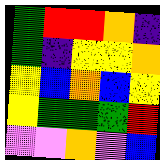[["green", "red", "red", "orange", "indigo"], ["green", "indigo", "yellow", "yellow", "orange"], ["yellow", "blue", "orange", "blue", "yellow"], ["yellow", "green", "green", "green", "red"], ["violet", "violet", "orange", "violet", "blue"]]